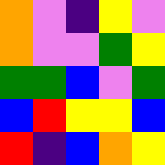[["orange", "violet", "indigo", "yellow", "violet"], ["orange", "violet", "violet", "green", "yellow"], ["green", "green", "blue", "violet", "green"], ["blue", "red", "yellow", "yellow", "blue"], ["red", "indigo", "blue", "orange", "yellow"]]